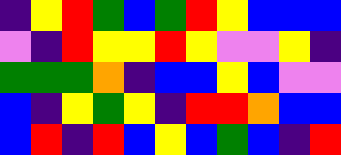[["indigo", "yellow", "red", "green", "blue", "green", "red", "yellow", "blue", "blue", "blue"], ["violet", "indigo", "red", "yellow", "yellow", "red", "yellow", "violet", "violet", "yellow", "indigo"], ["green", "green", "green", "orange", "indigo", "blue", "blue", "yellow", "blue", "violet", "violet"], ["blue", "indigo", "yellow", "green", "yellow", "indigo", "red", "red", "orange", "blue", "blue"], ["blue", "red", "indigo", "red", "blue", "yellow", "blue", "green", "blue", "indigo", "red"]]